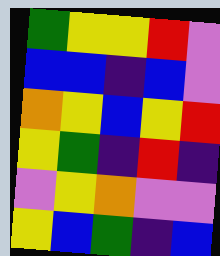[["green", "yellow", "yellow", "red", "violet"], ["blue", "blue", "indigo", "blue", "violet"], ["orange", "yellow", "blue", "yellow", "red"], ["yellow", "green", "indigo", "red", "indigo"], ["violet", "yellow", "orange", "violet", "violet"], ["yellow", "blue", "green", "indigo", "blue"]]